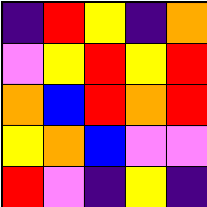[["indigo", "red", "yellow", "indigo", "orange"], ["violet", "yellow", "red", "yellow", "red"], ["orange", "blue", "red", "orange", "red"], ["yellow", "orange", "blue", "violet", "violet"], ["red", "violet", "indigo", "yellow", "indigo"]]